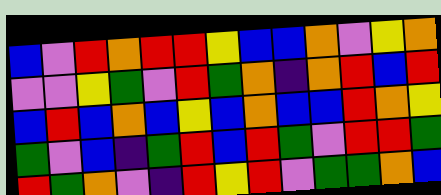[["blue", "violet", "red", "orange", "red", "red", "yellow", "blue", "blue", "orange", "violet", "yellow", "orange"], ["violet", "violet", "yellow", "green", "violet", "red", "green", "orange", "indigo", "orange", "red", "blue", "red"], ["blue", "red", "blue", "orange", "blue", "yellow", "blue", "orange", "blue", "blue", "red", "orange", "yellow"], ["green", "violet", "blue", "indigo", "green", "red", "blue", "red", "green", "violet", "red", "red", "green"], ["red", "green", "orange", "violet", "indigo", "red", "yellow", "red", "violet", "green", "green", "orange", "blue"]]